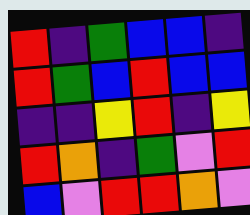[["red", "indigo", "green", "blue", "blue", "indigo"], ["red", "green", "blue", "red", "blue", "blue"], ["indigo", "indigo", "yellow", "red", "indigo", "yellow"], ["red", "orange", "indigo", "green", "violet", "red"], ["blue", "violet", "red", "red", "orange", "violet"]]